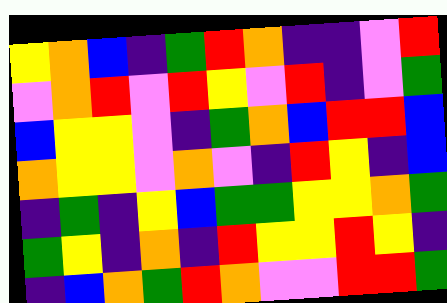[["yellow", "orange", "blue", "indigo", "green", "red", "orange", "indigo", "indigo", "violet", "red"], ["violet", "orange", "red", "violet", "red", "yellow", "violet", "red", "indigo", "violet", "green"], ["blue", "yellow", "yellow", "violet", "indigo", "green", "orange", "blue", "red", "red", "blue"], ["orange", "yellow", "yellow", "violet", "orange", "violet", "indigo", "red", "yellow", "indigo", "blue"], ["indigo", "green", "indigo", "yellow", "blue", "green", "green", "yellow", "yellow", "orange", "green"], ["green", "yellow", "indigo", "orange", "indigo", "red", "yellow", "yellow", "red", "yellow", "indigo"], ["indigo", "blue", "orange", "green", "red", "orange", "violet", "violet", "red", "red", "green"]]